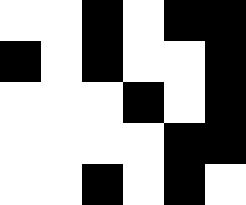[["white", "white", "black", "white", "black", "black"], ["black", "white", "black", "white", "white", "black"], ["white", "white", "white", "black", "white", "black"], ["white", "white", "white", "white", "black", "black"], ["white", "white", "black", "white", "black", "white"]]